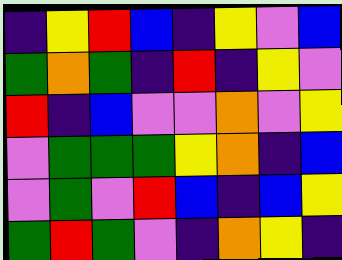[["indigo", "yellow", "red", "blue", "indigo", "yellow", "violet", "blue"], ["green", "orange", "green", "indigo", "red", "indigo", "yellow", "violet"], ["red", "indigo", "blue", "violet", "violet", "orange", "violet", "yellow"], ["violet", "green", "green", "green", "yellow", "orange", "indigo", "blue"], ["violet", "green", "violet", "red", "blue", "indigo", "blue", "yellow"], ["green", "red", "green", "violet", "indigo", "orange", "yellow", "indigo"]]